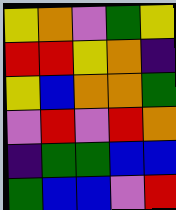[["yellow", "orange", "violet", "green", "yellow"], ["red", "red", "yellow", "orange", "indigo"], ["yellow", "blue", "orange", "orange", "green"], ["violet", "red", "violet", "red", "orange"], ["indigo", "green", "green", "blue", "blue"], ["green", "blue", "blue", "violet", "red"]]